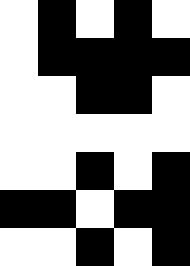[["white", "black", "white", "black", "white"], ["white", "black", "black", "black", "black"], ["white", "white", "black", "black", "white"], ["white", "white", "white", "white", "white"], ["white", "white", "black", "white", "black"], ["black", "black", "white", "black", "black"], ["white", "white", "black", "white", "black"]]